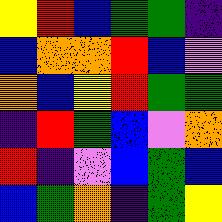[["yellow", "red", "blue", "green", "green", "indigo"], ["blue", "orange", "orange", "red", "blue", "violet"], ["orange", "blue", "yellow", "red", "green", "green"], ["indigo", "red", "green", "blue", "violet", "orange"], ["red", "indigo", "violet", "blue", "green", "blue"], ["blue", "green", "orange", "indigo", "green", "yellow"]]